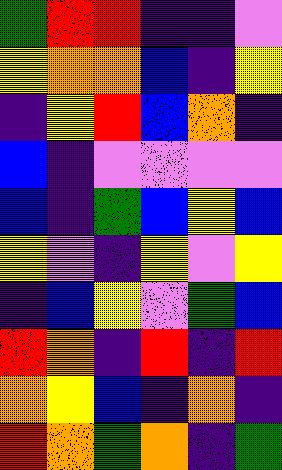[["green", "red", "red", "indigo", "indigo", "violet"], ["yellow", "orange", "orange", "blue", "indigo", "yellow"], ["indigo", "yellow", "red", "blue", "orange", "indigo"], ["blue", "indigo", "violet", "violet", "violet", "violet"], ["blue", "indigo", "green", "blue", "yellow", "blue"], ["yellow", "violet", "indigo", "yellow", "violet", "yellow"], ["indigo", "blue", "yellow", "violet", "green", "blue"], ["red", "orange", "indigo", "red", "indigo", "red"], ["orange", "yellow", "blue", "indigo", "orange", "indigo"], ["red", "orange", "green", "orange", "indigo", "green"]]